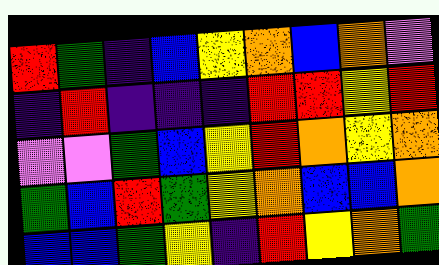[["red", "green", "indigo", "blue", "yellow", "orange", "blue", "orange", "violet"], ["indigo", "red", "indigo", "indigo", "indigo", "red", "red", "yellow", "red"], ["violet", "violet", "green", "blue", "yellow", "red", "orange", "yellow", "orange"], ["green", "blue", "red", "green", "yellow", "orange", "blue", "blue", "orange"], ["blue", "blue", "green", "yellow", "indigo", "red", "yellow", "orange", "green"]]